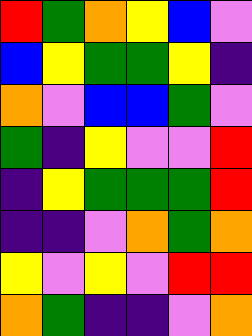[["red", "green", "orange", "yellow", "blue", "violet"], ["blue", "yellow", "green", "green", "yellow", "indigo"], ["orange", "violet", "blue", "blue", "green", "violet"], ["green", "indigo", "yellow", "violet", "violet", "red"], ["indigo", "yellow", "green", "green", "green", "red"], ["indigo", "indigo", "violet", "orange", "green", "orange"], ["yellow", "violet", "yellow", "violet", "red", "red"], ["orange", "green", "indigo", "indigo", "violet", "orange"]]